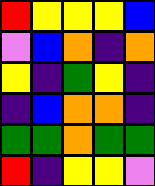[["red", "yellow", "yellow", "yellow", "blue"], ["violet", "blue", "orange", "indigo", "orange"], ["yellow", "indigo", "green", "yellow", "indigo"], ["indigo", "blue", "orange", "orange", "indigo"], ["green", "green", "orange", "green", "green"], ["red", "indigo", "yellow", "yellow", "violet"]]